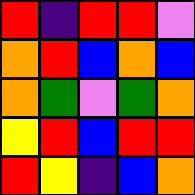[["red", "indigo", "red", "red", "violet"], ["orange", "red", "blue", "orange", "blue"], ["orange", "green", "violet", "green", "orange"], ["yellow", "red", "blue", "red", "red"], ["red", "yellow", "indigo", "blue", "orange"]]